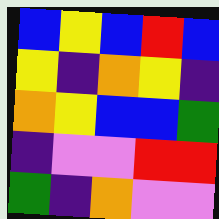[["blue", "yellow", "blue", "red", "blue"], ["yellow", "indigo", "orange", "yellow", "indigo"], ["orange", "yellow", "blue", "blue", "green"], ["indigo", "violet", "violet", "red", "red"], ["green", "indigo", "orange", "violet", "violet"]]